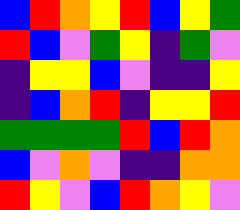[["blue", "red", "orange", "yellow", "red", "blue", "yellow", "green"], ["red", "blue", "violet", "green", "yellow", "indigo", "green", "violet"], ["indigo", "yellow", "yellow", "blue", "violet", "indigo", "indigo", "yellow"], ["indigo", "blue", "orange", "red", "indigo", "yellow", "yellow", "red"], ["green", "green", "green", "green", "red", "blue", "red", "orange"], ["blue", "violet", "orange", "violet", "indigo", "indigo", "orange", "orange"], ["red", "yellow", "violet", "blue", "red", "orange", "yellow", "violet"]]